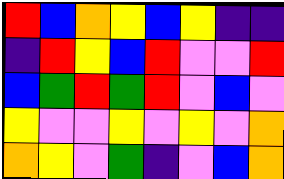[["red", "blue", "orange", "yellow", "blue", "yellow", "indigo", "indigo"], ["indigo", "red", "yellow", "blue", "red", "violet", "violet", "red"], ["blue", "green", "red", "green", "red", "violet", "blue", "violet"], ["yellow", "violet", "violet", "yellow", "violet", "yellow", "violet", "orange"], ["orange", "yellow", "violet", "green", "indigo", "violet", "blue", "orange"]]